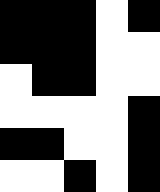[["black", "black", "black", "white", "black"], ["black", "black", "black", "white", "white"], ["white", "black", "black", "white", "white"], ["white", "white", "white", "white", "black"], ["black", "black", "white", "white", "black"], ["white", "white", "black", "white", "black"]]